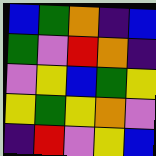[["blue", "green", "orange", "indigo", "blue"], ["green", "violet", "red", "orange", "indigo"], ["violet", "yellow", "blue", "green", "yellow"], ["yellow", "green", "yellow", "orange", "violet"], ["indigo", "red", "violet", "yellow", "blue"]]